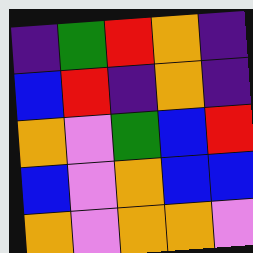[["indigo", "green", "red", "orange", "indigo"], ["blue", "red", "indigo", "orange", "indigo"], ["orange", "violet", "green", "blue", "red"], ["blue", "violet", "orange", "blue", "blue"], ["orange", "violet", "orange", "orange", "violet"]]